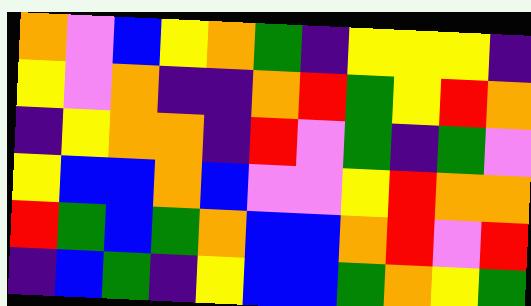[["orange", "violet", "blue", "yellow", "orange", "green", "indigo", "yellow", "yellow", "yellow", "indigo"], ["yellow", "violet", "orange", "indigo", "indigo", "orange", "red", "green", "yellow", "red", "orange"], ["indigo", "yellow", "orange", "orange", "indigo", "red", "violet", "green", "indigo", "green", "violet"], ["yellow", "blue", "blue", "orange", "blue", "violet", "violet", "yellow", "red", "orange", "orange"], ["red", "green", "blue", "green", "orange", "blue", "blue", "orange", "red", "violet", "red"], ["indigo", "blue", "green", "indigo", "yellow", "blue", "blue", "green", "orange", "yellow", "green"]]